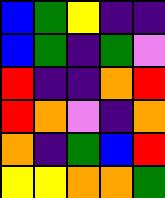[["blue", "green", "yellow", "indigo", "indigo"], ["blue", "green", "indigo", "green", "violet"], ["red", "indigo", "indigo", "orange", "red"], ["red", "orange", "violet", "indigo", "orange"], ["orange", "indigo", "green", "blue", "red"], ["yellow", "yellow", "orange", "orange", "green"]]